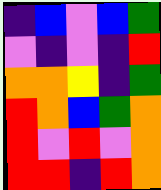[["indigo", "blue", "violet", "blue", "green"], ["violet", "indigo", "violet", "indigo", "red"], ["orange", "orange", "yellow", "indigo", "green"], ["red", "orange", "blue", "green", "orange"], ["red", "violet", "red", "violet", "orange"], ["red", "red", "indigo", "red", "orange"]]